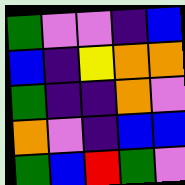[["green", "violet", "violet", "indigo", "blue"], ["blue", "indigo", "yellow", "orange", "orange"], ["green", "indigo", "indigo", "orange", "violet"], ["orange", "violet", "indigo", "blue", "blue"], ["green", "blue", "red", "green", "violet"]]